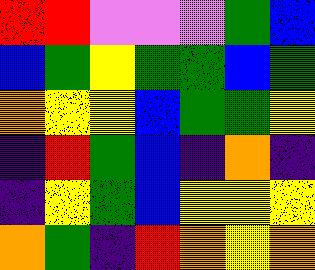[["red", "red", "violet", "violet", "violet", "green", "blue"], ["blue", "green", "yellow", "green", "green", "blue", "green"], ["orange", "yellow", "yellow", "blue", "green", "green", "yellow"], ["indigo", "red", "green", "blue", "indigo", "orange", "indigo"], ["indigo", "yellow", "green", "blue", "yellow", "yellow", "yellow"], ["orange", "green", "indigo", "red", "orange", "yellow", "orange"]]